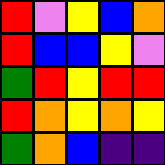[["red", "violet", "yellow", "blue", "orange"], ["red", "blue", "blue", "yellow", "violet"], ["green", "red", "yellow", "red", "red"], ["red", "orange", "yellow", "orange", "yellow"], ["green", "orange", "blue", "indigo", "indigo"]]